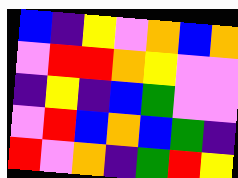[["blue", "indigo", "yellow", "violet", "orange", "blue", "orange"], ["violet", "red", "red", "orange", "yellow", "violet", "violet"], ["indigo", "yellow", "indigo", "blue", "green", "violet", "violet"], ["violet", "red", "blue", "orange", "blue", "green", "indigo"], ["red", "violet", "orange", "indigo", "green", "red", "yellow"]]